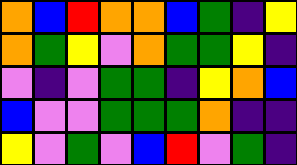[["orange", "blue", "red", "orange", "orange", "blue", "green", "indigo", "yellow"], ["orange", "green", "yellow", "violet", "orange", "green", "green", "yellow", "indigo"], ["violet", "indigo", "violet", "green", "green", "indigo", "yellow", "orange", "blue"], ["blue", "violet", "violet", "green", "green", "green", "orange", "indigo", "indigo"], ["yellow", "violet", "green", "violet", "blue", "red", "violet", "green", "indigo"]]